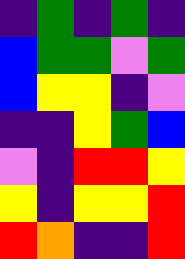[["indigo", "green", "indigo", "green", "indigo"], ["blue", "green", "green", "violet", "green"], ["blue", "yellow", "yellow", "indigo", "violet"], ["indigo", "indigo", "yellow", "green", "blue"], ["violet", "indigo", "red", "red", "yellow"], ["yellow", "indigo", "yellow", "yellow", "red"], ["red", "orange", "indigo", "indigo", "red"]]